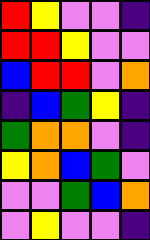[["red", "yellow", "violet", "violet", "indigo"], ["red", "red", "yellow", "violet", "violet"], ["blue", "red", "red", "violet", "orange"], ["indigo", "blue", "green", "yellow", "indigo"], ["green", "orange", "orange", "violet", "indigo"], ["yellow", "orange", "blue", "green", "violet"], ["violet", "violet", "green", "blue", "orange"], ["violet", "yellow", "violet", "violet", "indigo"]]